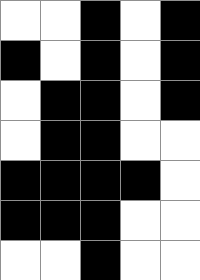[["white", "white", "black", "white", "black"], ["black", "white", "black", "white", "black"], ["white", "black", "black", "white", "black"], ["white", "black", "black", "white", "white"], ["black", "black", "black", "black", "white"], ["black", "black", "black", "white", "white"], ["white", "white", "black", "white", "white"]]